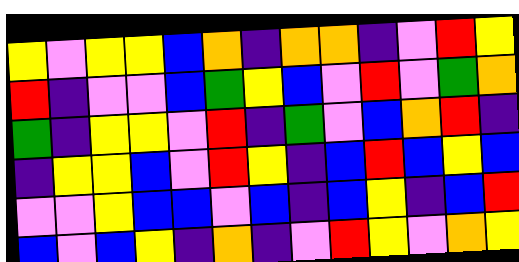[["yellow", "violet", "yellow", "yellow", "blue", "orange", "indigo", "orange", "orange", "indigo", "violet", "red", "yellow"], ["red", "indigo", "violet", "violet", "blue", "green", "yellow", "blue", "violet", "red", "violet", "green", "orange"], ["green", "indigo", "yellow", "yellow", "violet", "red", "indigo", "green", "violet", "blue", "orange", "red", "indigo"], ["indigo", "yellow", "yellow", "blue", "violet", "red", "yellow", "indigo", "blue", "red", "blue", "yellow", "blue"], ["violet", "violet", "yellow", "blue", "blue", "violet", "blue", "indigo", "blue", "yellow", "indigo", "blue", "red"], ["blue", "violet", "blue", "yellow", "indigo", "orange", "indigo", "violet", "red", "yellow", "violet", "orange", "yellow"]]